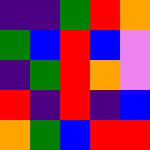[["indigo", "indigo", "green", "red", "orange"], ["green", "blue", "red", "blue", "violet"], ["indigo", "green", "red", "orange", "violet"], ["red", "indigo", "red", "indigo", "blue"], ["orange", "green", "blue", "red", "red"]]